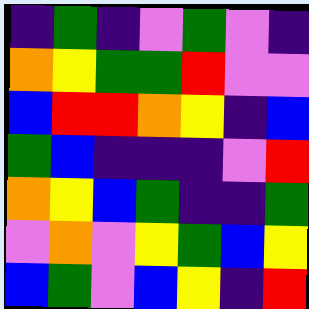[["indigo", "green", "indigo", "violet", "green", "violet", "indigo"], ["orange", "yellow", "green", "green", "red", "violet", "violet"], ["blue", "red", "red", "orange", "yellow", "indigo", "blue"], ["green", "blue", "indigo", "indigo", "indigo", "violet", "red"], ["orange", "yellow", "blue", "green", "indigo", "indigo", "green"], ["violet", "orange", "violet", "yellow", "green", "blue", "yellow"], ["blue", "green", "violet", "blue", "yellow", "indigo", "red"]]